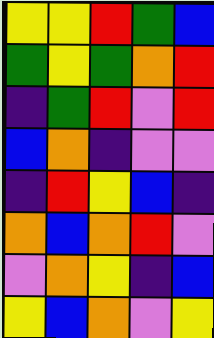[["yellow", "yellow", "red", "green", "blue"], ["green", "yellow", "green", "orange", "red"], ["indigo", "green", "red", "violet", "red"], ["blue", "orange", "indigo", "violet", "violet"], ["indigo", "red", "yellow", "blue", "indigo"], ["orange", "blue", "orange", "red", "violet"], ["violet", "orange", "yellow", "indigo", "blue"], ["yellow", "blue", "orange", "violet", "yellow"]]